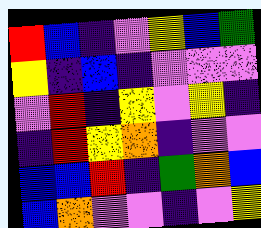[["red", "blue", "indigo", "violet", "yellow", "blue", "green"], ["yellow", "indigo", "blue", "indigo", "violet", "violet", "violet"], ["violet", "red", "indigo", "yellow", "violet", "yellow", "indigo"], ["indigo", "red", "yellow", "orange", "indigo", "violet", "violet"], ["blue", "blue", "red", "indigo", "green", "orange", "blue"], ["blue", "orange", "violet", "violet", "indigo", "violet", "yellow"]]